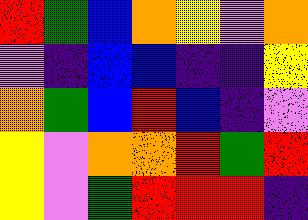[["red", "green", "blue", "orange", "yellow", "violet", "orange"], ["violet", "indigo", "blue", "blue", "indigo", "indigo", "yellow"], ["orange", "green", "blue", "red", "blue", "indigo", "violet"], ["yellow", "violet", "orange", "orange", "red", "green", "red"], ["yellow", "violet", "green", "red", "red", "red", "indigo"]]